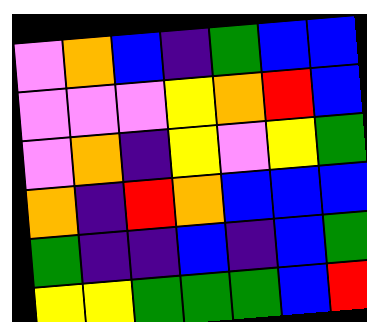[["violet", "orange", "blue", "indigo", "green", "blue", "blue"], ["violet", "violet", "violet", "yellow", "orange", "red", "blue"], ["violet", "orange", "indigo", "yellow", "violet", "yellow", "green"], ["orange", "indigo", "red", "orange", "blue", "blue", "blue"], ["green", "indigo", "indigo", "blue", "indigo", "blue", "green"], ["yellow", "yellow", "green", "green", "green", "blue", "red"]]